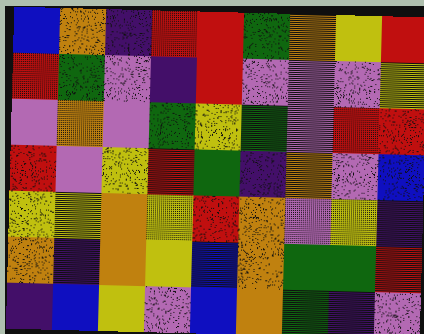[["blue", "orange", "indigo", "red", "red", "green", "orange", "yellow", "red"], ["red", "green", "violet", "indigo", "red", "violet", "violet", "violet", "yellow"], ["violet", "orange", "violet", "green", "yellow", "green", "violet", "red", "red"], ["red", "violet", "yellow", "red", "green", "indigo", "orange", "violet", "blue"], ["yellow", "yellow", "orange", "yellow", "red", "orange", "violet", "yellow", "indigo"], ["orange", "indigo", "orange", "yellow", "blue", "orange", "green", "green", "red"], ["indigo", "blue", "yellow", "violet", "blue", "orange", "green", "indigo", "violet"]]